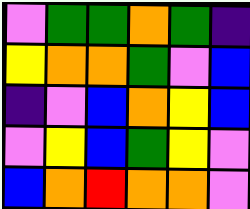[["violet", "green", "green", "orange", "green", "indigo"], ["yellow", "orange", "orange", "green", "violet", "blue"], ["indigo", "violet", "blue", "orange", "yellow", "blue"], ["violet", "yellow", "blue", "green", "yellow", "violet"], ["blue", "orange", "red", "orange", "orange", "violet"]]